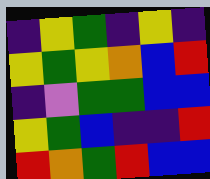[["indigo", "yellow", "green", "indigo", "yellow", "indigo"], ["yellow", "green", "yellow", "orange", "blue", "red"], ["indigo", "violet", "green", "green", "blue", "blue"], ["yellow", "green", "blue", "indigo", "indigo", "red"], ["red", "orange", "green", "red", "blue", "blue"]]